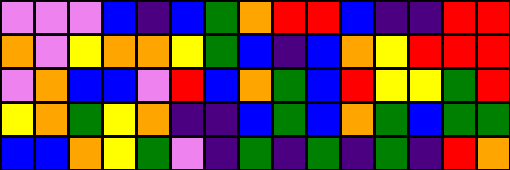[["violet", "violet", "violet", "blue", "indigo", "blue", "green", "orange", "red", "red", "blue", "indigo", "indigo", "red", "red"], ["orange", "violet", "yellow", "orange", "orange", "yellow", "green", "blue", "indigo", "blue", "orange", "yellow", "red", "red", "red"], ["violet", "orange", "blue", "blue", "violet", "red", "blue", "orange", "green", "blue", "red", "yellow", "yellow", "green", "red"], ["yellow", "orange", "green", "yellow", "orange", "indigo", "indigo", "blue", "green", "blue", "orange", "green", "blue", "green", "green"], ["blue", "blue", "orange", "yellow", "green", "violet", "indigo", "green", "indigo", "green", "indigo", "green", "indigo", "red", "orange"]]